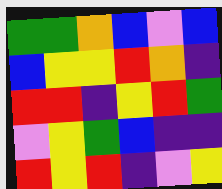[["green", "green", "orange", "blue", "violet", "blue"], ["blue", "yellow", "yellow", "red", "orange", "indigo"], ["red", "red", "indigo", "yellow", "red", "green"], ["violet", "yellow", "green", "blue", "indigo", "indigo"], ["red", "yellow", "red", "indigo", "violet", "yellow"]]